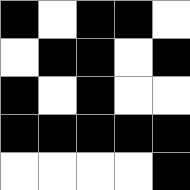[["black", "white", "black", "black", "white"], ["white", "black", "black", "white", "black"], ["black", "white", "black", "white", "white"], ["black", "black", "black", "black", "black"], ["white", "white", "white", "white", "black"]]